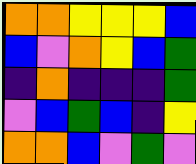[["orange", "orange", "yellow", "yellow", "yellow", "blue"], ["blue", "violet", "orange", "yellow", "blue", "green"], ["indigo", "orange", "indigo", "indigo", "indigo", "green"], ["violet", "blue", "green", "blue", "indigo", "yellow"], ["orange", "orange", "blue", "violet", "green", "violet"]]